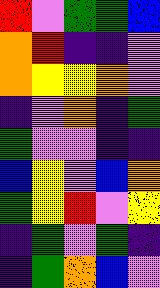[["red", "violet", "green", "green", "blue"], ["orange", "red", "indigo", "indigo", "violet"], ["orange", "yellow", "yellow", "orange", "violet"], ["indigo", "violet", "orange", "indigo", "green"], ["green", "violet", "violet", "indigo", "indigo"], ["blue", "yellow", "violet", "blue", "orange"], ["green", "yellow", "red", "violet", "yellow"], ["indigo", "green", "violet", "green", "indigo"], ["indigo", "green", "orange", "blue", "violet"]]